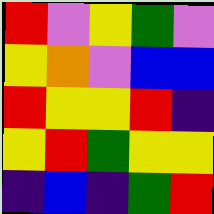[["red", "violet", "yellow", "green", "violet"], ["yellow", "orange", "violet", "blue", "blue"], ["red", "yellow", "yellow", "red", "indigo"], ["yellow", "red", "green", "yellow", "yellow"], ["indigo", "blue", "indigo", "green", "red"]]